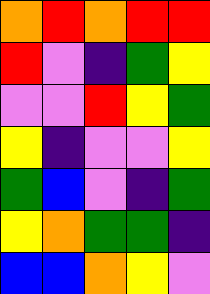[["orange", "red", "orange", "red", "red"], ["red", "violet", "indigo", "green", "yellow"], ["violet", "violet", "red", "yellow", "green"], ["yellow", "indigo", "violet", "violet", "yellow"], ["green", "blue", "violet", "indigo", "green"], ["yellow", "orange", "green", "green", "indigo"], ["blue", "blue", "orange", "yellow", "violet"]]